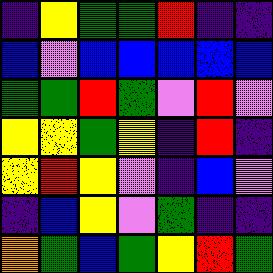[["indigo", "yellow", "green", "green", "red", "indigo", "indigo"], ["blue", "violet", "blue", "blue", "blue", "blue", "blue"], ["green", "green", "red", "green", "violet", "red", "violet"], ["yellow", "yellow", "green", "yellow", "indigo", "red", "indigo"], ["yellow", "red", "yellow", "violet", "indigo", "blue", "violet"], ["indigo", "blue", "yellow", "violet", "green", "indigo", "indigo"], ["orange", "green", "blue", "green", "yellow", "red", "green"]]